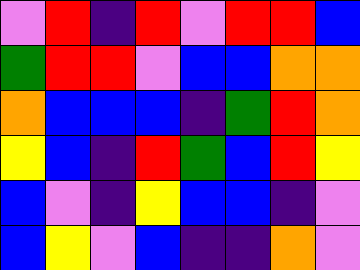[["violet", "red", "indigo", "red", "violet", "red", "red", "blue"], ["green", "red", "red", "violet", "blue", "blue", "orange", "orange"], ["orange", "blue", "blue", "blue", "indigo", "green", "red", "orange"], ["yellow", "blue", "indigo", "red", "green", "blue", "red", "yellow"], ["blue", "violet", "indigo", "yellow", "blue", "blue", "indigo", "violet"], ["blue", "yellow", "violet", "blue", "indigo", "indigo", "orange", "violet"]]